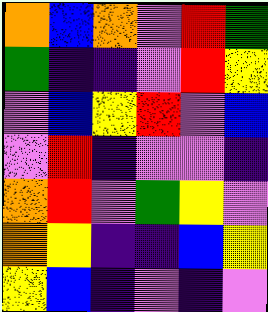[["orange", "blue", "orange", "violet", "red", "green"], ["green", "indigo", "indigo", "violet", "red", "yellow"], ["violet", "blue", "yellow", "red", "violet", "blue"], ["violet", "red", "indigo", "violet", "violet", "indigo"], ["orange", "red", "violet", "green", "yellow", "violet"], ["orange", "yellow", "indigo", "indigo", "blue", "yellow"], ["yellow", "blue", "indigo", "violet", "indigo", "violet"]]